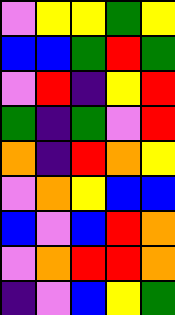[["violet", "yellow", "yellow", "green", "yellow"], ["blue", "blue", "green", "red", "green"], ["violet", "red", "indigo", "yellow", "red"], ["green", "indigo", "green", "violet", "red"], ["orange", "indigo", "red", "orange", "yellow"], ["violet", "orange", "yellow", "blue", "blue"], ["blue", "violet", "blue", "red", "orange"], ["violet", "orange", "red", "red", "orange"], ["indigo", "violet", "blue", "yellow", "green"]]